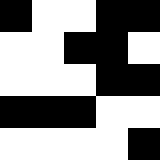[["black", "white", "white", "black", "black"], ["white", "white", "black", "black", "white"], ["white", "white", "white", "black", "black"], ["black", "black", "black", "white", "white"], ["white", "white", "white", "white", "black"]]